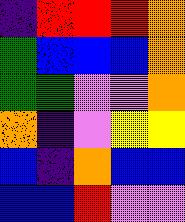[["indigo", "red", "red", "red", "orange"], ["green", "blue", "blue", "blue", "orange"], ["green", "green", "violet", "violet", "orange"], ["orange", "indigo", "violet", "yellow", "yellow"], ["blue", "indigo", "orange", "blue", "blue"], ["blue", "blue", "red", "violet", "violet"]]